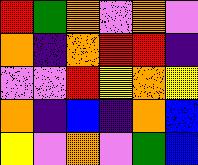[["red", "green", "orange", "violet", "orange", "violet"], ["orange", "indigo", "orange", "red", "red", "indigo"], ["violet", "violet", "red", "yellow", "orange", "yellow"], ["orange", "indigo", "blue", "indigo", "orange", "blue"], ["yellow", "violet", "orange", "violet", "green", "blue"]]